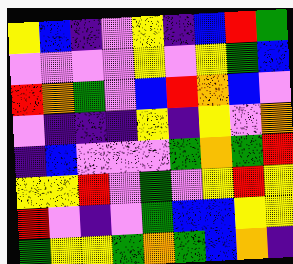[["yellow", "blue", "indigo", "violet", "yellow", "indigo", "blue", "red", "green"], ["violet", "violet", "violet", "violet", "yellow", "violet", "yellow", "green", "blue"], ["red", "orange", "green", "violet", "blue", "red", "orange", "blue", "violet"], ["violet", "indigo", "indigo", "indigo", "yellow", "indigo", "yellow", "violet", "orange"], ["indigo", "blue", "violet", "violet", "violet", "green", "orange", "green", "red"], ["yellow", "yellow", "red", "violet", "green", "violet", "yellow", "red", "yellow"], ["red", "violet", "indigo", "violet", "green", "blue", "blue", "yellow", "yellow"], ["green", "yellow", "yellow", "green", "orange", "green", "blue", "orange", "indigo"]]